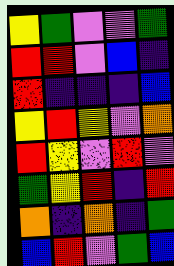[["yellow", "green", "violet", "violet", "green"], ["red", "red", "violet", "blue", "indigo"], ["red", "indigo", "indigo", "indigo", "blue"], ["yellow", "red", "yellow", "violet", "orange"], ["red", "yellow", "violet", "red", "violet"], ["green", "yellow", "red", "indigo", "red"], ["orange", "indigo", "orange", "indigo", "green"], ["blue", "red", "violet", "green", "blue"]]